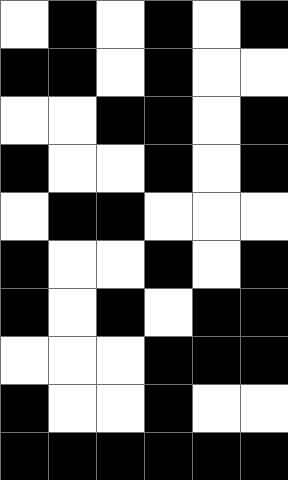[["white", "black", "white", "black", "white", "black"], ["black", "black", "white", "black", "white", "white"], ["white", "white", "black", "black", "white", "black"], ["black", "white", "white", "black", "white", "black"], ["white", "black", "black", "white", "white", "white"], ["black", "white", "white", "black", "white", "black"], ["black", "white", "black", "white", "black", "black"], ["white", "white", "white", "black", "black", "black"], ["black", "white", "white", "black", "white", "white"], ["black", "black", "black", "black", "black", "black"]]